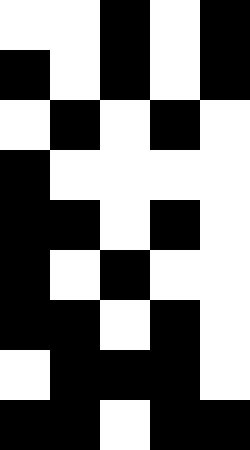[["white", "white", "black", "white", "black"], ["black", "white", "black", "white", "black"], ["white", "black", "white", "black", "white"], ["black", "white", "white", "white", "white"], ["black", "black", "white", "black", "white"], ["black", "white", "black", "white", "white"], ["black", "black", "white", "black", "white"], ["white", "black", "black", "black", "white"], ["black", "black", "white", "black", "black"]]